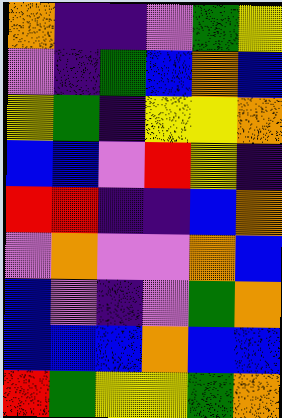[["orange", "indigo", "indigo", "violet", "green", "yellow"], ["violet", "indigo", "green", "blue", "orange", "blue"], ["yellow", "green", "indigo", "yellow", "yellow", "orange"], ["blue", "blue", "violet", "red", "yellow", "indigo"], ["red", "red", "indigo", "indigo", "blue", "orange"], ["violet", "orange", "violet", "violet", "orange", "blue"], ["blue", "violet", "indigo", "violet", "green", "orange"], ["blue", "blue", "blue", "orange", "blue", "blue"], ["red", "green", "yellow", "yellow", "green", "orange"]]